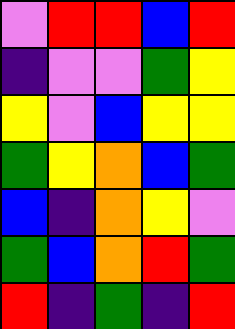[["violet", "red", "red", "blue", "red"], ["indigo", "violet", "violet", "green", "yellow"], ["yellow", "violet", "blue", "yellow", "yellow"], ["green", "yellow", "orange", "blue", "green"], ["blue", "indigo", "orange", "yellow", "violet"], ["green", "blue", "orange", "red", "green"], ["red", "indigo", "green", "indigo", "red"]]